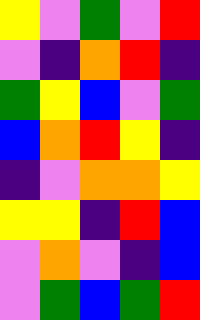[["yellow", "violet", "green", "violet", "red"], ["violet", "indigo", "orange", "red", "indigo"], ["green", "yellow", "blue", "violet", "green"], ["blue", "orange", "red", "yellow", "indigo"], ["indigo", "violet", "orange", "orange", "yellow"], ["yellow", "yellow", "indigo", "red", "blue"], ["violet", "orange", "violet", "indigo", "blue"], ["violet", "green", "blue", "green", "red"]]